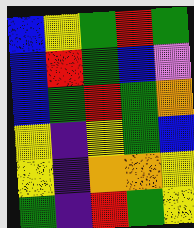[["blue", "yellow", "green", "red", "green"], ["blue", "red", "green", "blue", "violet"], ["blue", "green", "red", "green", "orange"], ["yellow", "indigo", "yellow", "green", "blue"], ["yellow", "indigo", "orange", "orange", "yellow"], ["green", "indigo", "red", "green", "yellow"]]